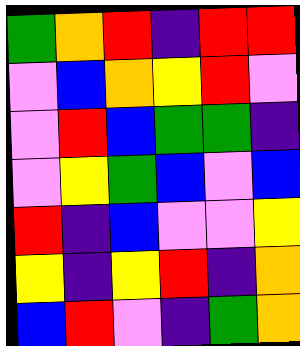[["green", "orange", "red", "indigo", "red", "red"], ["violet", "blue", "orange", "yellow", "red", "violet"], ["violet", "red", "blue", "green", "green", "indigo"], ["violet", "yellow", "green", "blue", "violet", "blue"], ["red", "indigo", "blue", "violet", "violet", "yellow"], ["yellow", "indigo", "yellow", "red", "indigo", "orange"], ["blue", "red", "violet", "indigo", "green", "orange"]]